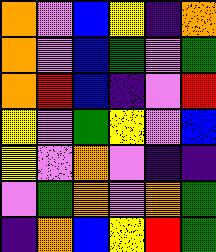[["orange", "violet", "blue", "yellow", "indigo", "orange"], ["orange", "violet", "blue", "green", "violet", "green"], ["orange", "red", "blue", "indigo", "violet", "red"], ["yellow", "violet", "green", "yellow", "violet", "blue"], ["yellow", "violet", "orange", "violet", "indigo", "indigo"], ["violet", "green", "orange", "violet", "orange", "green"], ["indigo", "orange", "blue", "yellow", "red", "green"]]